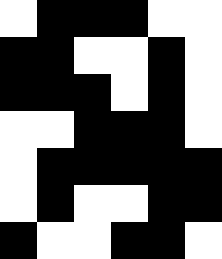[["white", "black", "black", "black", "white", "white"], ["black", "black", "white", "white", "black", "white"], ["black", "black", "black", "white", "black", "white"], ["white", "white", "black", "black", "black", "white"], ["white", "black", "black", "black", "black", "black"], ["white", "black", "white", "white", "black", "black"], ["black", "white", "white", "black", "black", "white"]]